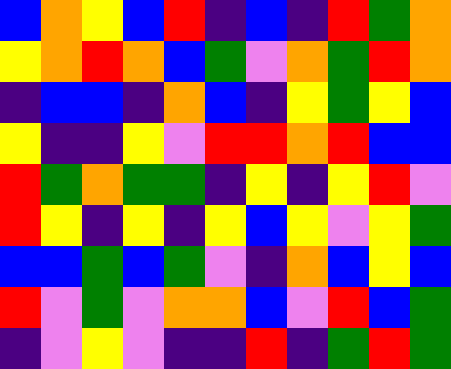[["blue", "orange", "yellow", "blue", "red", "indigo", "blue", "indigo", "red", "green", "orange"], ["yellow", "orange", "red", "orange", "blue", "green", "violet", "orange", "green", "red", "orange"], ["indigo", "blue", "blue", "indigo", "orange", "blue", "indigo", "yellow", "green", "yellow", "blue"], ["yellow", "indigo", "indigo", "yellow", "violet", "red", "red", "orange", "red", "blue", "blue"], ["red", "green", "orange", "green", "green", "indigo", "yellow", "indigo", "yellow", "red", "violet"], ["red", "yellow", "indigo", "yellow", "indigo", "yellow", "blue", "yellow", "violet", "yellow", "green"], ["blue", "blue", "green", "blue", "green", "violet", "indigo", "orange", "blue", "yellow", "blue"], ["red", "violet", "green", "violet", "orange", "orange", "blue", "violet", "red", "blue", "green"], ["indigo", "violet", "yellow", "violet", "indigo", "indigo", "red", "indigo", "green", "red", "green"]]